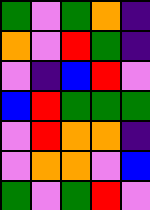[["green", "violet", "green", "orange", "indigo"], ["orange", "violet", "red", "green", "indigo"], ["violet", "indigo", "blue", "red", "violet"], ["blue", "red", "green", "green", "green"], ["violet", "red", "orange", "orange", "indigo"], ["violet", "orange", "orange", "violet", "blue"], ["green", "violet", "green", "red", "violet"]]